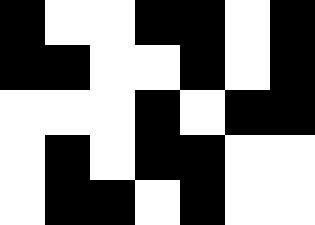[["black", "white", "white", "black", "black", "white", "black"], ["black", "black", "white", "white", "black", "white", "black"], ["white", "white", "white", "black", "white", "black", "black"], ["white", "black", "white", "black", "black", "white", "white"], ["white", "black", "black", "white", "black", "white", "white"]]